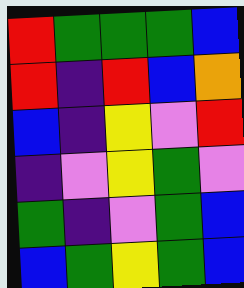[["red", "green", "green", "green", "blue"], ["red", "indigo", "red", "blue", "orange"], ["blue", "indigo", "yellow", "violet", "red"], ["indigo", "violet", "yellow", "green", "violet"], ["green", "indigo", "violet", "green", "blue"], ["blue", "green", "yellow", "green", "blue"]]